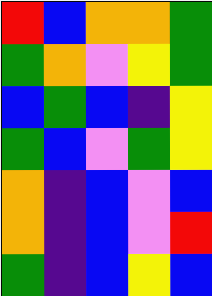[["red", "blue", "orange", "orange", "green"], ["green", "orange", "violet", "yellow", "green"], ["blue", "green", "blue", "indigo", "yellow"], ["green", "blue", "violet", "green", "yellow"], ["orange", "indigo", "blue", "violet", "blue"], ["orange", "indigo", "blue", "violet", "red"], ["green", "indigo", "blue", "yellow", "blue"]]